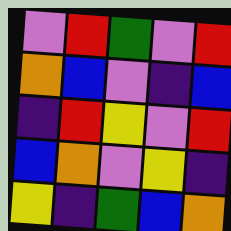[["violet", "red", "green", "violet", "red"], ["orange", "blue", "violet", "indigo", "blue"], ["indigo", "red", "yellow", "violet", "red"], ["blue", "orange", "violet", "yellow", "indigo"], ["yellow", "indigo", "green", "blue", "orange"]]